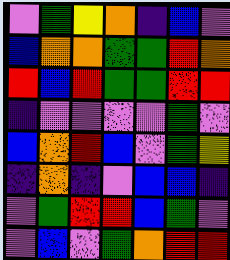[["violet", "green", "yellow", "orange", "indigo", "blue", "violet"], ["blue", "orange", "orange", "green", "green", "red", "orange"], ["red", "blue", "red", "green", "green", "red", "red"], ["indigo", "violet", "violet", "violet", "violet", "green", "violet"], ["blue", "orange", "red", "blue", "violet", "green", "yellow"], ["indigo", "orange", "indigo", "violet", "blue", "blue", "indigo"], ["violet", "green", "red", "red", "blue", "green", "violet"], ["violet", "blue", "violet", "green", "orange", "red", "red"]]